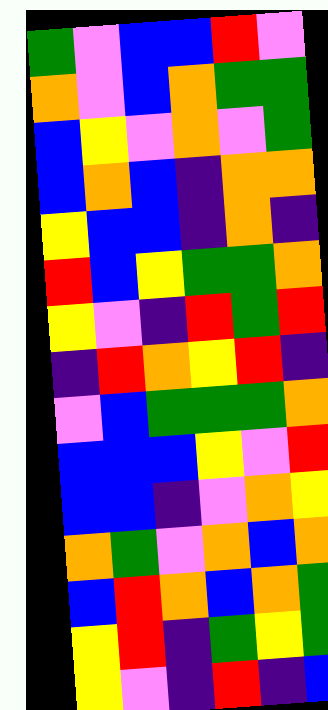[["green", "violet", "blue", "blue", "red", "violet"], ["orange", "violet", "blue", "orange", "green", "green"], ["blue", "yellow", "violet", "orange", "violet", "green"], ["blue", "orange", "blue", "indigo", "orange", "orange"], ["yellow", "blue", "blue", "indigo", "orange", "indigo"], ["red", "blue", "yellow", "green", "green", "orange"], ["yellow", "violet", "indigo", "red", "green", "red"], ["indigo", "red", "orange", "yellow", "red", "indigo"], ["violet", "blue", "green", "green", "green", "orange"], ["blue", "blue", "blue", "yellow", "violet", "red"], ["blue", "blue", "indigo", "violet", "orange", "yellow"], ["orange", "green", "violet", "orange", "blue", "orange"], ["blue", "red", "orange", "blue", "orange", "green"], ["yellow", "red", "indigo", "green", "yellow", "green"], ["yellow", "violet", "indigo", "red", "indigo", "blue"]]